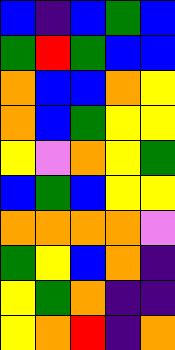[["blue", "indigo", "blue", "green", "blue"], ["green", "red", "green", "blue", "blue"], ["orange", "blue", "blue", "orange", "yellow"], ["orange", "blue", "green", "yellow", "yellow"], ["yellow", "violet", "orange", "yellow", "green"], ["blue", "green", "blue", "yellow", "yellow"], ["orange", "orange", "orange", "orange", "violet"], ["green", "yellow", "blue", "orange", "indigo"], ["yellow", "green", "orange", "indigo", "indigo"], ["yellow", "orange", "red", "indigo", "orange"]]